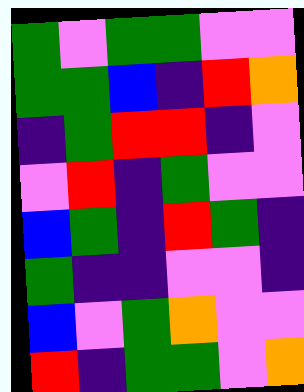[["green", "violet", "green", "green", "violet", "violet"], ["green", "green", "blue", "indigo", "red", "orange"], ["indigo", "green", "red", "red", "indigo", "violet"], ["violet", "red", "indigo", "green", "violet", "violet"], ["blue", "green", "indigo", "red", "green", "indigo"], ["green", "indigo", "indigo", "violet", "violet", "indigo"], ["blue", "violet", "green", "orange", "violet", "violet"], ["red", "indigo", "green", "green", "violet", "orange"]]